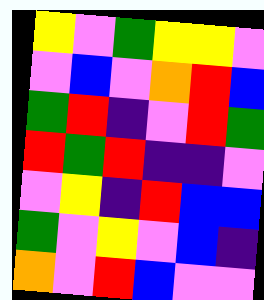[["yellow", "violet", "green", "yellow", "yellow", "violet"], ["violet", "blue", "violet", "orange", "red", "blue"], ["green", "red", "indigo", "violet", "red", "green"], ["red", "green", "red", "indigo", "indigo", "violet"], ["violet", "yellow", "indigo", "red", "blue", "blue"], ["green", "violet", "yellow", "violet", "blue", "indigo"], ["orange", "violet", "red", "blue", "violet", "violet"]]